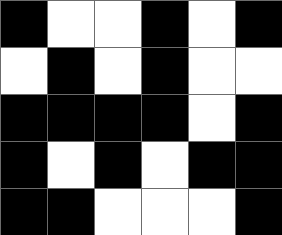[["black", "white", "white", "black", "white", "black"], ["white", "black", "white", "black", "white", "white"], ["black", "black", "black", "black", "white", "black"], ["black", "white", "black", "white", "black", "black"], ["black", "black", "white", "white", "white", "black"]]